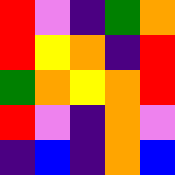[["red", "violet", "indigo", "green", "orange"], ["red", "yellow", "orange", "indigo", "red"], ["green", "orange", "yellow", "orange", "red"], ["red", "violet", "indigo", "orange", "violet"], ["indigo", "blue", "indigo", "orange", "blue"]]